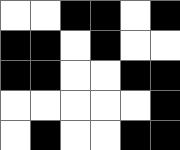[["white", "white", "black", "black", "white", "black"], ["black", "black", "white", "black", "white", "white"], ["black", "black", "white", "white", "black", "black"], ["white", "white", "white", "white", "white", "black"], ["white", "black", "white", "white", "black", "black"]]